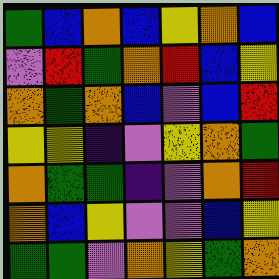[["green", "blue", "orange", "blue", "yellow", "orange", "blue"], ["violet", "red", "green", "orange", "red", "blue", "yellow"], ["orange", "green", "orange", "blue", "violet", "blue", "red"], ["yellow", "yellow", "indigo", "violet", "yellow", "orange", "green"], ["orange", "green", "green", "indigo", "violet", "orange", "red"], ["orange", "blue", "yellow", "violet", "violet", "blue", "yellow"], ["green", "green", "violet", "orange", "yellow", "green", "orange"]]